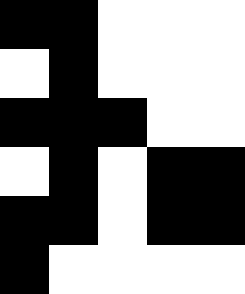[["black", "black", "white", "white", "white"], ["white", "black", "white", "white", "white"], ["black", "black", "black", "white", "white"], ["white", "black", "white", "black", "black"], ["black", "black", "white", "black", "black"], ["black", "white", "white", "white", "white"]]